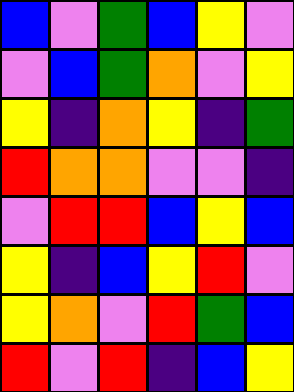[["blue", "violet", "green", "blue", "yellow", "violet"], ["violet", "blue", "green", "orange", "violet", "yellow"], ["yellow", "indigo", "orange", "yellow", "indigo", "green"], ["red", "orange", "orange", "violet", "violet", "indigo"], ["violet", "red", "red", "blue", "yellow", "blue"], ["yellow", "indigo", "blue", "yellow", "red", "violet"], ["yellow", "orange", "violet", "red", "green", "blue"], ["red", "violet", "red", "indigo", "blue", "yellow"]]